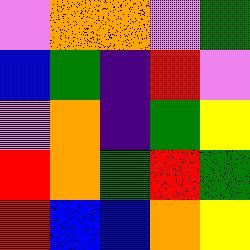[["violet", "orange", "orange", "violet", "green"], ["blue", "green", "indigo", "red", "violet"], ["violet", "orange", "indigo", "green", "yellow"], ["red", "orange", "green", "red", "green"], ["red", "blue", "blue", "orange", "yellow"]]